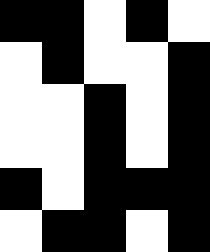[["black", "black", "white", "black", "white"], ["white", "black", "white", "white", "black"], ["white", "white", "black", "white", "black"], ["white", "white", "black", "white", "black"], ["black", "white", "black", "black", "black"], ["white", "black", "black", "white", "black"]]